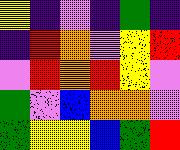[["yellow", "indigo", "violet", "indigo", "green", "indigo"], ["indigo", "red", "orange", "violet", "yellow", "red"], ["violet", "red", "orange", "red", "yellow", "violet"], ["green", "violet", "blue", "orange", "orange", "violet"], ["green", "yellow", "yellow", "blue", "green", "red"]]